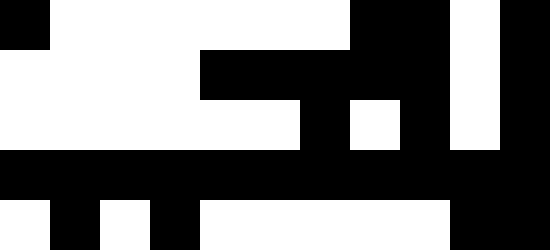[["black", "white", "white", "white", "white", "white", "white", "black", "black", "white", "black"], ["white", "white", "white", "white", "black", "black", "black", "black", "black", "white", "black"], ["white", "white", "white", "white", "white", "white", "black", "white", "black", "white", "black"], ["black", "black", "black", "black", "black", "black", "black", "black", "black", "black", "black"], ["white", "black", "white", "black", "white", "white", "white", "white", "white", "black", "black"]]